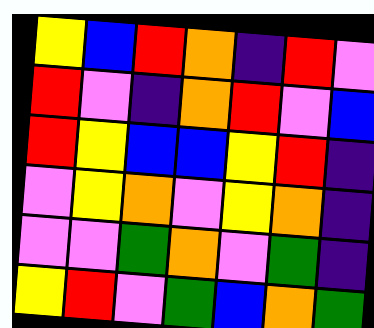[["yellow", "blue", "red", "orange", "indigo", "red", "violet"], ["red", "violet", "indigo", "orange", "red", "violet", "blue"], ["red", "yellow", "blue", "blue", "yellow", "red", "indigo"], ["violet", "yellow", "orange", "violet", "yellow", "orange", "indigo"], ["violet", "violet", "green", "orange", "violet", "green", "indigo"], ["yellow", "red", "violet", "green", "blue", "orange", "green"]]